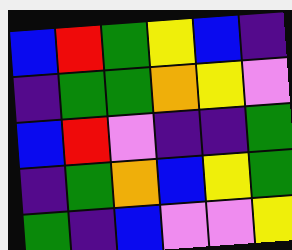[["blue", "red", "green", "yellow", "blue", "indigo"], ["indigo", "green", "green", "orange", "yellow", "violet"], ["blue", "red", "violet", "indigo", "indigo", "green"], ["indigo", "green", "orange", "blue", "yellow", "green"], ["green", "indigo", "blue", "violet", "violet", "yellow"]]